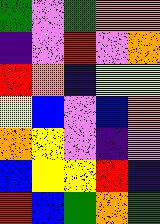[["green", "violet", "green", "orange", "orange"], ["indigo", "violet", "red", "violet", "orange"], ["red", "orange", "indigo", "yellow", "yellow"], ["yellow", "blue", "violet", "blue", "orange"], ["orange", "yellow", "violet", "indigo", "violet"], ["blue", "yellow", "yellow", "red", "indigo"], ["red", "blue", "green", "orange", "green"]]